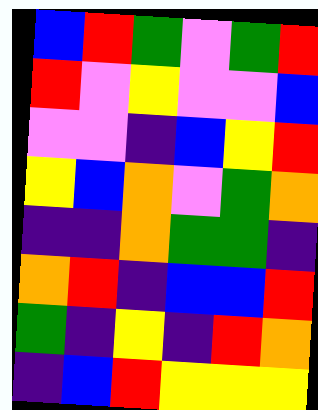[["blue", "red", "green", "violet", "green", "red"], ["red", "violet", "yellow", "violet", "violet", "blue"], ["violet", "violet", "indigo", "blue", "yellow", "red"], ["yellow", "blue", "orange", "violet", "green", "orange"], ["indigo", "indigo", "orange", "green", "green", "indigo"], ["orange", "red", "indigo", "blue", "blue", "red"], ["green", "indigo", "yellow", "indigo", "red", "orange"], ["indigo", "blue", "red", "yellow", "yellow", "yellow"]]